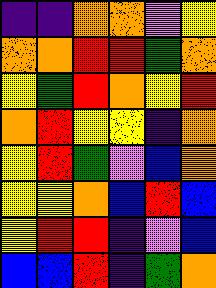[["indigo", "indigo", "orange", "orange", "violet", "yellow"], ["orange", "orange", "red", "red", "green", "orange"], ["yellow", "green", "red", "orange", "yellow", "red"], ["orange", "red", "yellow", "yellow", "indigo", "orange"], ["yellow", "red", "green", "violet", "blue", "orange"], ["yellow", "yellow", "orange", "blue", "red", "blue"], ["yellow", "red", "red", "indigo", "violet", "blue"], ["blue", "blue", "red", "indigo", "green", "orange"]]